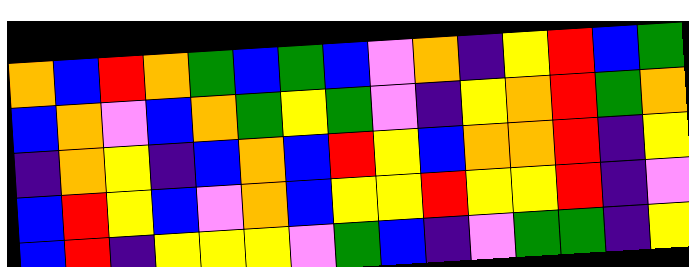[["orange", "blue", "red", "orange", "green", "blue", "green", "blue", "violet", "orange", "indigo", "yellow", "red", "blue", "green"], ["blue", "orange", "violet", "blue", "orange", "green", "yellow", "green", "violet", "indigo", "yellow", "orange", "red", "green", "orange"], ["indigo", "orange", "yellow", "indigo", "blue", "orange", "blue", "red", "yellow", "blue", "orange", "orange", "red", "indigo", "yellow"], ["blue", "red", "yellow", "blue", "violet", "orange", "blue", "yellow", "yellow", "red", "yellow", "yellow", "red", "indigo", "violet"], ["blue", "red", "indigo", "yellow", "yellow", "yellow", "violet", "green", "blue", "indigo", "violet", "green", "green", "indigo", "yellow"]]